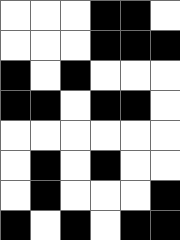[["white", "white", "white", "black", "black", "white"], ["white", "white", "white", "black", "black", "black"], ["black", "white", "black", "white", "white", "white"], ["black", "black", "white", "black", "black", "white"], ["white", "white", "white", "white", "white", "white"], ["white", "black", "white", "black", "white", "white"], ["white", "black", "white", "white", "white", "black"], ["black", "white", "black", "white", "black", "black"]]